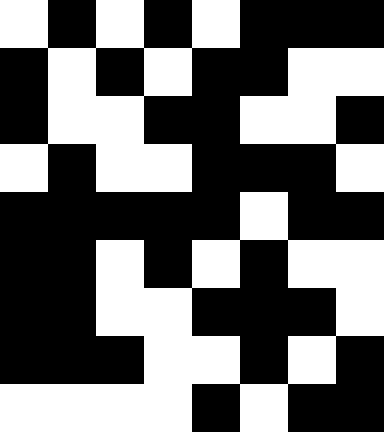[["white", "black", "white", "black", "white", "black", "black", "black"], ["black", "white", "black", "white", "black", "black", "white", "white"], ["black", "white", "white", "black", "black", "white", "white", "black"], ["white", "black", "white", "white", "black", "black", "black", "white"], ["black", "black", "black", "black", "black", "white", "black", "black"], ["black", "black", "white", "black", "white", "black", "white", "white"], ["black", "black", "white", "white", "black", "black", "black", "white"], ["black", "black", "black", "white", "white", "black", "white", "black"], ["white", "white", "white", "white", "black", "white", "black", "black"]]